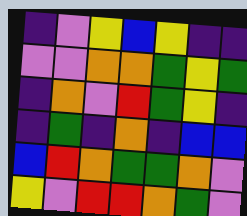[["indigo", "violet", "yellow", "blue", "yellow", "indigo", "indigo"], ["violet", "violet", "orange", "orange", "green", "yellow", "green"], ["indigo", "orange", "violet", "red", "green", "yellow", "indigo"], ["indigo", "green", "indigo", "orange", "indigo", "blue", "blue"], ["blue", "red", "orange", "green", "green", "orange", "violet"], ["yellow", "violet", "red", "red", "orange", "green", "violet"]]